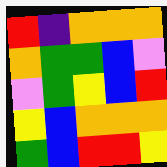[["red", "indigo", "orange", "orange", "orange"], ["orange", "green", "green", "blue", "violet"], ["violet", "green", "yellow", "blue", "red"], ["yellow", "blue", "orange", "orange", "orange"], ["green", "blue", "red", "red", "yellow"]]